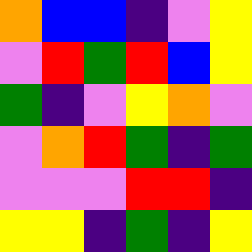[["orange", "blue", "blue", "indigo", "violet", "yellow"], ["violet", "red", "green", "red", "blue", "yellow"], ["green", "indigo", "violet", "yellow", "orange", "violet"], ["violet", "orange", "red", "green", "indigo", "green"], ["violet", "violet", "violet", "red", "red", "indigo"], ["yellow", "yellow", "indigo", "green", "indigo", "yellow"]]